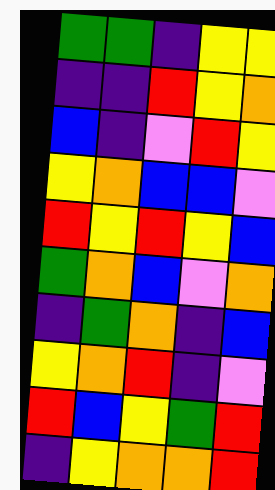[["green", "green", "indigo", "yellow", "yellow"], ["indigo", "indigo", "red", "yellow", "orange"], ["blue", "indigo", "violet", "red", "yellow"], ["yellow", "orange", "blue", "blue", "violet"], ["red", "yellow", "red", "yellow", "blue"], ["green", "orange", "blue", "violet", "orange"], ["indigo", "green", "orange", "indigo", "blue"], ["yellow", "orange", "red", "indigo", "violet"], ["red", "blue", "yellow", "green", "red"], ["indigo", "yellow", "orange", "orange", "red"]]